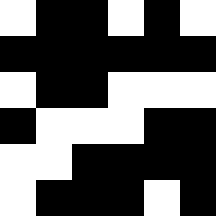[["white", "black", "black", "white", "black", "white"], ["black", "black", "black", "black", "black", "black"], ["white", "black", "black", "white", "white", "white"], ["black", "white", "white", "white", "black", "black"], ["white", "white", "black", "black", "black", "black"], ["white", "black", "black", "black", "white", "black"]]